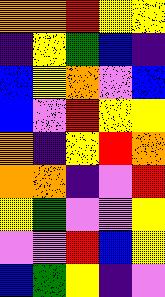[["orange", "orange", "red", "yellow", "yellow"], ["indigo", "yellow", "green", "blue", "indigo"], ["blue", "yellow", "orange", "violet", "blue"], ["blue", "violet", "red", "yellow", "yellow"], ["orange", "indigo", "yellow", "red", "orange"], ["orange", "orange", "indigo", "violet", "red"], ["yellow", "green", "violet", "violet", "yellow"], ["violet", "violet", "red", "blue", "yellow"], ["blue", "green", "yellow", "indigo", "violet"]]